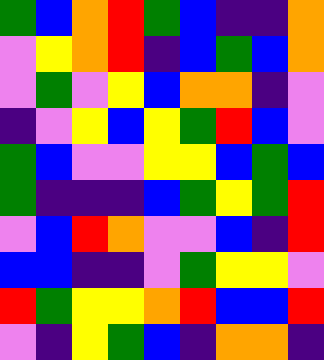[["green", "blue", "orange", "red", "green", "blue", "indigo", "indigo", "orange"], ["violet", "yellow", "orange", "red", "indigo", "blue", "green", "blue", "orange"], ["violet", "green", "violet", "yellow", "blue", "orange", "orange", "indigo", "violet"], ["indigo", "violet", "yellow", "blue", "yellow", "green", "red", "blue", "violet"], ["green", "blue", "violet", "violet", "yellow", "yellow", "blue", "green", "blue"], ["green", "indigo", "indigo", "indigo", "blue", "green", "yellow", "green", "red"], ["violet", "blue", "red", "orange", "violet", "violet", "blue", "indigo", "red"], ["blue", "blue", "indigo", "indigo", "violet", "green", "yellow", "yellow", "violet"], ["red", "green", "yellow", "yellow", "orange", "red", "blue", "blue", "red"], ["violet", "indigo", "yellow", "green", "blue", "indigo", "orange", "orange", "indigo"]]